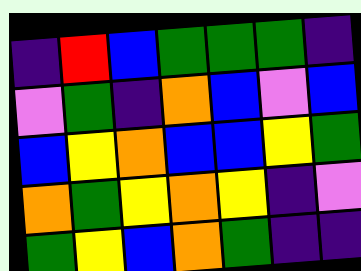[["indigo", "red", "blue", "green", "green", "green", "indigo"], ["violet", "green", "indigo", "orange", "blue", "violet", "blue"], ["blue", "yellow", "orange", "blue", "blue", "yellow", "green"], ["orange", "green", "yellow", "orange", "yellow", "indigo", "violet"], ["green", "yellow", "blue", "orange", "green", "indigo", "indigo"]]